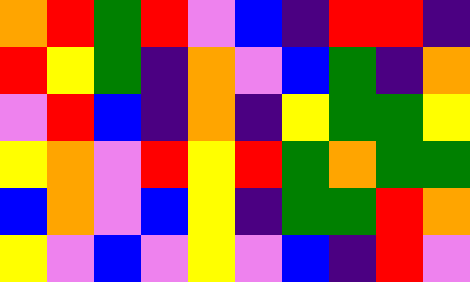[["orange", "red", "green", "red", "violet", "blue", "indigo", "red", "red", "indigo"], ["red", "yellow", "green", "indigo", "orange", "violet", "blue", "green", "indigo", "orange"], ["violet", "red", "blue", "indigo", "orange", "indigo", "yellow", "green", "green", "yellow"], ["yellow", "orange", "violet", "red", "yellow", "red", "green", "orange", "green", "green"], ["blue", "orange", "violet", "blue", "yellow", "indigo", "green", "green", "red", "orange"], ["yellow", "violet", "blue", "violet", "yellow", "violet", "blue", "indigo", "red", "violet"]]